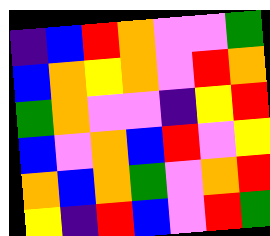[["indigo", "blue", "red", "orange", "violet", "violet", "green"], ["blue", "orange", "yellow", "orange", "violet", "red", "orange"], ["green", "orange", "violet", "violet", "indigo", "yellow", "red"], ["blue", "violet", "orange", "blue", "red", "violet", "yellow"], ["orange", "blue", "orange", "green", "violet", "orange", "red"], ["yellow", "indigo", "red", "blue", "violet", "red", "green"]]